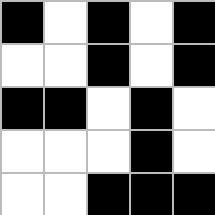[["black", "white", "black", "white", "black"], ["white", "white", "black", "white", "black"], ["black", "black", "white", "black", "white"], ["white", "white", "white", "black", "white"], ["white", "white", "black", "black", "black"]]